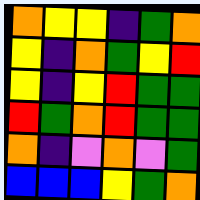[["orange", "yellow", "yellow", "indigo", "green", "orange"], ["yellow", "indigo", "orange", "green", "yellow", "red"], ["yellow", "indigo", "yellow", "red", "green", "green"], ["red", "green", "orange", "red", "green", "green"], ["orange", "indigo", "violet", "orange", "violet", "green"], ["blue", "blue", "blue", "yellow", "green", "orange"]]